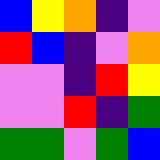[["blue", "yellow", "orange", "indigo", "violet"], ["red", "blue", "indigo", "violet", "orange"], ["violet", "violet", "indigo", "red", "yellow"], ["violet", "violet", "red", "indigo", "green"], ["green", "green", "violet", "green", "blue"]]